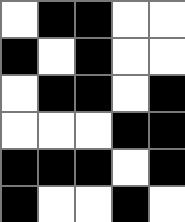[["white", "black", "black", "white", "white"], ["black", "white", "black", "white", "white"], ["white", "black", "black", "white", "black"], ["white", "white", "white", "black", "black"], ["black", "black", "black", "white", "black"], ["black", "white", "white", "black", "white"]]